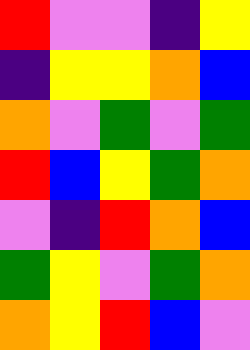[["red", "violet", "violet", "indigo", "yellow"], ["indigo", "yellow", "yellow", "orange", "blue"], ["orange", "violet", "green", "violet", "green"], ["red", "blue", "yellow", "green", "orange"], ["violet", "indigo", "red", "orange", "blue"], ["green", "yellow", "violet", "green", "orange"], ["orange", "yellow", "red", "blue", "violet"]]